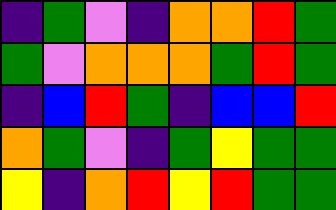[["indigo", "green", "violet", "indigo", "orange", "orange", "red", "green"], ["green", "violet", "orange", "orange", "orange", "green", "red", "green"], ["indigo", "blue", "red", "green", "indigo", "blue", "blue", "red"], ["orange", "green", "violet", "indigo", "green", "yellow", "green", "green"], ["yellow", "indigo", "orange", "red", "yellow", "red", "green", "green"]]